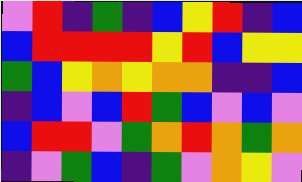[["violet", "red", "indigo", "green", "indigo", "blue", "yellow", "red", "indigo", "blue"], ["blue", "red", "red", "red", "red", "yellow", "red", "blue", "yellow", "yellow"], ["green", "blue", "yellow", "orange", "yellow", "orange", "orange", "indigo", "indigo", "blue"], ["indigo", "blue", "violet", "blue", "red", "green", "blue", "violet", "blue", "violet"], ["blue", "red", "red", "violet", "green", "orange", "red", "orange", "green", "orange"], ["indigo", "violet", "green", "blue", "indigo", "green", "violet", "orange", "yellow", "violet"]]